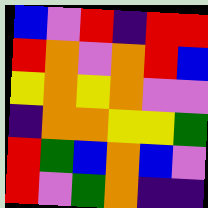[["blue", "violet", "red", "indigo", "red", "red"], ["red", "orange", "violet", "orange", "red", "blue"], ["yellow", "orange", "yellow", "orange", "violet", "violet"], ["indigo", "orange", "orange", "yellow", "yellow", "green"], ["red", "green", "blue", "orange", "blue", "violet"], ["red", "violet", "green", "orange", "indigo", "indigo"]]